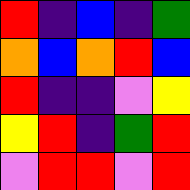[["red", "indigo", "blue", "indigo", "green"], ["orange", "blue", "orange", "red", "blue"], ["red", "indigo", "indigo", "violet", "yellow"], ["yellow", "red", "indigo", "green", "red"], ["violet", "red", "red", "violet", "red"]]